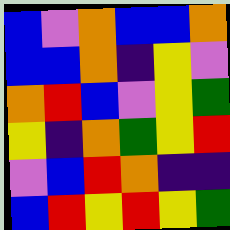[["blue", "violet", "orange", "blue", "blue", "orange"], ["blue", "blue", "orange", "indigo", "yellow", "violet"], ["orange", "red", "blue", "violet", "yellow", "green"], ["yellow", "indigo", "orange", "green", "yellow", "red"], ["violet", "blue", "red", "orange", "indigo", "indigo"], ["blue", "red", "yellow", "red", "yellow", "green"]]